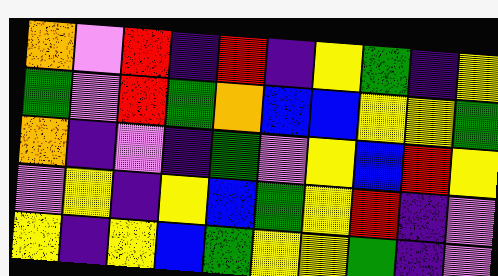[["orange", "violet", "red", "indigo", "red", "indigo", "yellow", "green", "indigo", "yellow"], ["green", "violet", "red", "green", "orange", "blue", "blue", "yellow", "yellow", "green"], ["orange", "indigo", "violet", "indigo", "green", "violet", "yellow", "blue", "red", "yellow"], ["violet", "yellow", "indigo", "yellow", "blue", "green", "yellow", "red", "indigo", "violet"], ["yellow", "indigo", "yellow", "blue", "green", "yellow", "yellow", "green", "indigo", "violet"]]